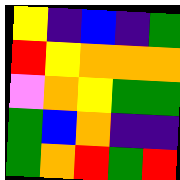[["yellow", "indigo", "blue", "indigo", "green"], ["red", "yellow", "orange", "orange", "orange"], ["violet", "orange", "yellow", "green", "green"], ["green", "blue", "orange", "indigo", "indigo"], ["green", "orange", "red", "green", "red"]]